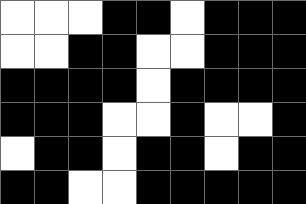[["white", "white", "white", "black", "black", "white", "black", "black", "black"], ["white", "white", "black", "black", "white", "white", "black", "black", "black"], ["black", "black", "black", "black", "white", "black", "black", "black", "black"], ["black", "black", "black", "white", "white", "black", "white", "white", "black"], ["white", "black", "black", "white", "black", "black", "white", "black", "black"], ["black", "black", "white", "white", "black", "black", "black", "black", "black"]]